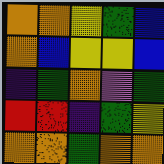[["orange", "orange", "yellow", "green", "blue"], ["orange", "blue", "yellow", "yellow", "blue"], ["indigo", "green", "orange", "violet", "green"], ["red", "red", "indigo", "green", "yellow"], ["orange", "orange", "green", "orange", "orange"]]